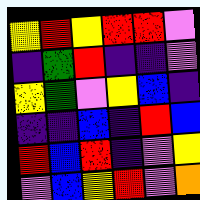[["yellow", "red", "yellow", "red", "red", "violet"], ["indigo", "green", "red", "indigo", "indigo", "violet"], ["yellow", "green", "violet", "yellow", "blue", "indigo"], ["indigo", "indigo", "blue", "indigo", "red", "blue"], ["red", "blue", "red", "indigo", "violet", "yellow"], ["violet", "blue", "yellow", "red", "violet", "orange"]]